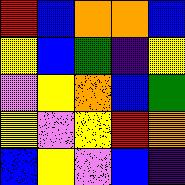[["red", "blue", "orange", "orange", "blue"], ["yellow", "blue", "green", "indigo", "yellow"], ["violet", "yellow", "orange", "blue", "green"], ["yellow", "violet", "yellow", "red", "orange"], ["blue", "yellow", "violet", "blue", "indigo"]]